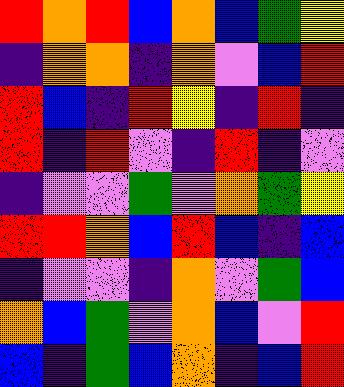[["red", "orange", "red", "blue", "orange", "blue", "green", "yellow"], ["indigo", "orange", "orange", "indigo", "orange", "violet", "blue", "red"], ["red", "blue", "indigo", "red", "yellow", "indigo", "red", "indigo"], ["red", "indigo", "red", "violet", "indigo", "red", "indigo", "violet"], ["indigo", "violet", "violet", "green", "violet", "orange", "green", "yellow"], ["red", "red", "orange", "blue", "red", "blue", "indigo", "blue"], ["indigo", "violet", "violet", "indigo", "orange", "violet", "green", "blue"], ["orange", "blue", "green", "violet", "orange", "blue", "violet", "red"], ["blue", "indigo", "green", "blue", "orange", "indigo", "blue", "red"]]